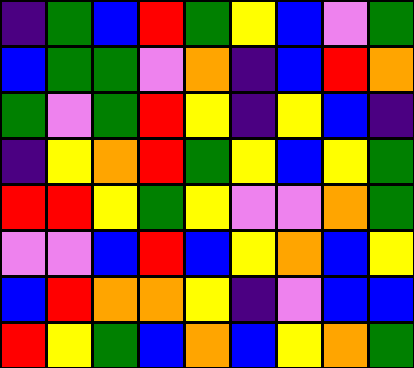[["indigo", "green", "blue", "red", "green", "yellow", "blue", "violet", "green"], ["blue", "green", "green", "violet", "orange", "indigo", "blue", "red", "orange"], ["green", "violet", "green", "red", "yellow", "indigo", "yellow", "blue", "indigo"], ["indigo", "yellow", "orange", "red", "green", "yellow", "blue", "yellow", "green"], ["red", "red", "yellow", "green", "yellow", "violet", "violet", "orange", "green"], ["violet", "violet", "blue", "red", "blue", "yellow", "orange", "blue", "yellow"], ["blue", "red", "orange", "orange", "yellow", "indigo", "violet", "blue", "blue"], ["red", "yellow", "green", "blue", "orange", "blue", "yellow", "orange", "green"]]